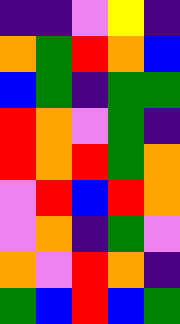[["indigo", "indigo", "violet", "yellow", "indigo"], ["orange", "green", "red", "orange", "blue"], ["blue", "green", "indigo", "green", "green"], ["red", "orange", "violet", "green", "indigo"], ["red", "orange", "red", "green", "orange"], ["violet", "red", "blue", "red", "orange"], ["violet", "orange", "indigo", "green", "violet"], ["orange", "violet", "red", "orange", "indigo"], ["green", "blue", "red", "blue", "green"]]